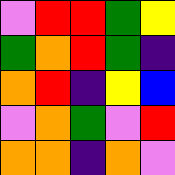[["violet", "red", "red", "green", "yellow"], ["green", "orange", "red", "green", "indigo"], ["orange", "red", "indigo", "yellow", "blue"], ["violet", "orange", "green", "violet", "red"], ["orange", "orange", "indigo", "orange", "violet"]]